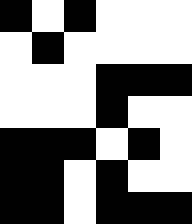[["black", "white", "black", "white", "white", "white"], ["white", "black", "white", "white", "white", "white"], ["white", "white", "white", "black", "black", "black"], ["white", "white", "white", "black", "white", "white"], ["black", "black", "black", "white", "black", "white"], ["black", "black", "white", "black", "white", "white"], ["black", "black", "white", "black", "black", "black"]]